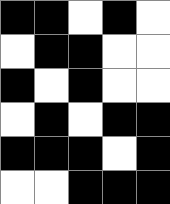[["black", "black", "white", "black", "white"], ["white", "black", "black", "white", "white"], ["black", "white", "black", "white", "white"], ["white", "black", "white", "black", "black"], ["black", "black", "black", "white", "black"], ["white", "white", "black", "black", "black"]]